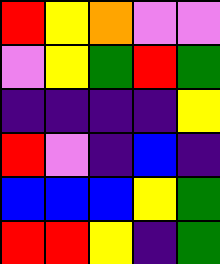[["red", "yellow", "orange", "violet", "violet"], ["violet", "yellow", "green", "red", "green"], ["indigo", "indigo", "indigo", "indigo", "yellow"], ["red", "violet", "indigo", "blue", "indigo"], ["blue", "blue", "blue", "yellow", "green"], ["red", "red", "yellow", "indigo", "green"]]